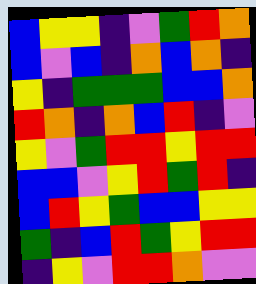[["blue", "yellow", "yellow", "indigo", "violet", "green", "red", "orange"], ["blue", "violet", "blue", "indigo", "orange", "blue", "orange", "indigo"], ["yellow", "indigo", "green", "green", "green", "blue", "blue", "orange"], ["red", "orange", "indigo", "orange", "blue", "red", "indigo", "violet"], ["yellow", "violet", "green", "red", "red", "yellow", "red", "red"], ["blue", "blue", "violet", "yellow", "red", "green", "red", "indigo"], ["blue", "red", "yellow", "green", "blue", "blue", "yellow", "yellow"], ["green", "indigo", "blue", "red", "green", "yellow", "red", "red"], ["indigo", "yellow", "violet", "red", "red", "orange", "violet", "violet"]]